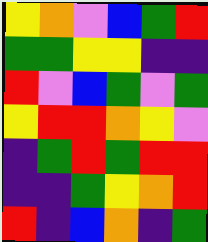[["yellow", "orange", "violet", "blue", "green", "red"], ["green", "green", "yellow", "yellow", "indigo", "indigo"], ["red", "violet", "blue", "green", "violet", "green"], ["yellow", "red", "red", "orange", "yellow", "violet"], ["indigo", "green", "red", "green", "red", "red"], ["indigo", "indigo", "green", "yellow", "orange", "red"], ["red", "indigo", "blue", "orange", "indigo", "green"]]